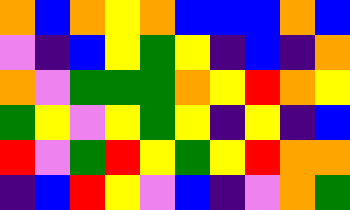[["orange", "blue", "orange", "yellow", "orange", "blue", "blue", "blue", "orange", "blue"], ["violet", "indigo", "blue", "yellow", "green", "yellow", "indigo", "blue", "indigo", "orange"], ["orange", "violet", "green", "green", "green", "orange", "yellow", "red", "orange", "yellow"], ["green", "yellow", "violet", "yellow", "green", "yellow", "indigo", "yellow", "indigo", "blue"], ["red", "violet", "green", "red", "yellow", "green", "yellow", "red", "orange", "orange"], ["indigo", "blue", "red", "yellow", "violet", "blue", "indigo", "violet", "orange", "green"]]